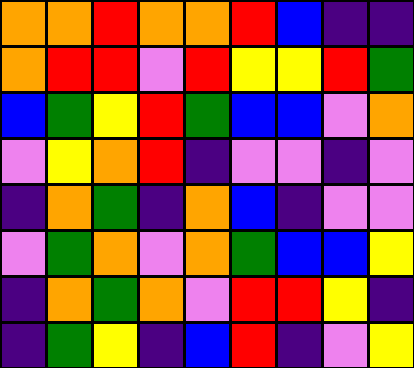[["orange", "orange", "red", "orange", "orange", "red", "blue", "indigo", "indigo"], ["orange", "red", "red", "violet", "red", "yellow", "yellow", "red", "green"], ["blue", "green", "yellow", "red", "green", "blue", "blue", "violet", "orange"], ["violet", "yellow", "orange", "red", "indigo", "violet", "violet", "indigo", "violet"], ["indigo", "orange", "green", "indigo", "orange", "blue", "indigo", "violet", "violet"], ["violet", "green", "orange", "violet", "orange", "green", "blue", "blue", "yellow"], ["indigo", "orange", "green", "orange", "violet", "red", "red", "yellow", "indigo"], ["indigo", "green", "yellow", "indigo", "blue", "red", "indigo", "violet", "yellow"]]